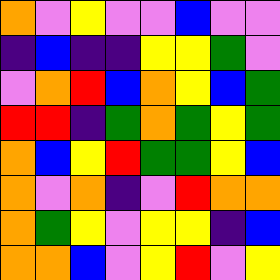[["orange", "violet", "yellow", "violet", "violet", "blue", "violet", "violet"], ["indigo", "blue", "indigo", "indigo", "yellow", "yellow", "green", "violet"], ["violet", "orange", "red", "blue", "orange", "yellow", "blue", "green"], ["red", "red", "indigo", "green", "orange", "green", "yellow", "green"], ["orange", "blue", "yellow", "red", "green", "green", "yellow", "blue"], ["orange", "violet", "orange", "indigo", "violet", "red", "orange", "orange"], ["orange", "green", "yellow", "violet", "yellow", "yellow", "indigo", "blue"], ["orange", "orange", "blue", "violet", "yellow", "red", "violet", "yellow"]]